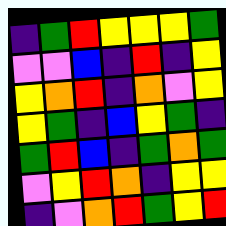[["indigo", "green", "red", "yellow", "yellow", "yellow", "green"], ["violet", "violet", "blue", "indigo", "red", "indigo", "yellow"], ["yellow", "orange", "red", "indigo", "orange", "violet", "yellow"], ["yellow", "green", "indigo", "blue", "yellow", "green", "indigo"], ["green", "red", "blue", "indigo", "green", "orange", "green"], ["violet", "yellow", "red", "orange", "indigo", "yellow", "yellow"], ["indigo", "violet", "orange", "red", "green", "yellow", "red"]]